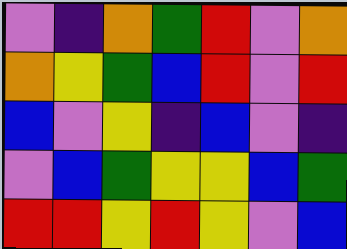[["violet", "indigo", "orange", "green", "red", "violet", "orange"], ["orange", "yellow", "green", "blue", "red", "violet", "red"], ["blue", "violet", "yellow", "indigo", "blue", "violet", "indigo"], ["violet", "blue", "green", "yellow", "yellow", "blue", "green"], ["red", "red", "yellow", "red", "yellow", "violet", "blue"]]